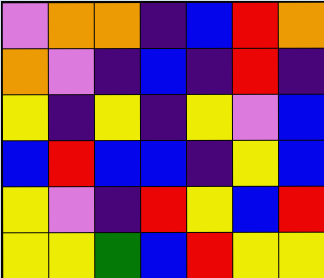[["violet", "orange", "orange", "indigo", "blue", "red", "orange"], ["orange", "violet", "indigo", "blue", "indigo", "red", "indigo"], ["yellow", "indigo", "yellow", "indigo", "yellow", "violet", "blue"], ["blue", "red", "blue", "blue", "indigo", "yellow", "blue"], ["yellow", "violet", "indigo", "red", "yellow", "blue", "red"], ["yellow", "yellow", "green", "blue", "red", "yellow", "yellow"]]